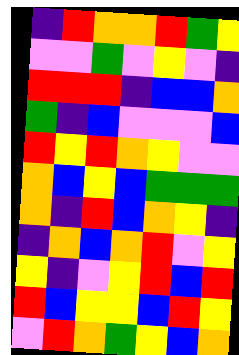[["indigo", "red", "orange", "orange", "red", "green", "yellow"], ["violet", "violet", "green", "violet", "yellow", "violet", "indigo"], ["red", "red", "red", "indigo", "blue", "blue", "orange"], ["green", "indigo", "blue", "violet", "violet", "violet", "blue"], ["red", "yellow", "red", "orange", "yellow", "violet", "violet"], ["orange", "blue", "yellow", "blue", "green", "green", "green"], ["orange", "indigo", "red", "blue", "orange", "yellow", "indigo"], ["indigo", "orange", "blue", "orange", "red", "violet", "yellow"], ["yellow", "indigo", "violet", "yellow", "red", "blue", "red"], ["red", "blue", "yellow", "yellow", "blue", "red", "yellow"], ["violet", "red", "orange", "green", "yellow", "blue", "orange"]]